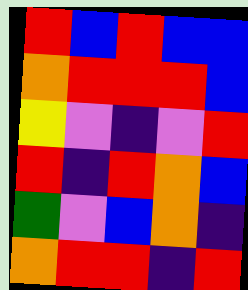[["red", "blue", "red", "blue", "blue"], ["orange", "red", "red", "red", "blue"], ["yellow", "violet", "indigo", "violet", "red"], ["red", "indigo", "red", "orange", "blue"], ["green", "violet", "blue", "orange", "indigo"], ["orange", "red", "red", "indigo", "red"]]